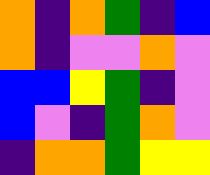[["orange", "indigo", "orange", "green", "indigo", "blue"], ["orange", "indigo", "violet", "violet", "orange", "violet"], ["blue", "blue", "yellow", "green", "indigo", "violet"], ["blue", "violet", "indigo", "green", "orange", "violet"], ["indigo", "orange", "orange", "green", "yellow", "yellow"]]